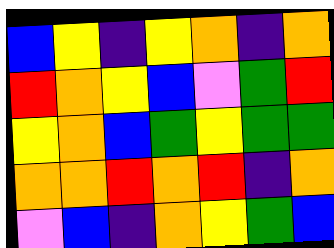[["blue", "yellow", "indigo", "yellow", "orange", "indigo", "orange"], ["red", "orange", "yellow", "blue", "violet", "green", "red"], ["yellow", "orange", "blue", "green", "yellow", "green", "green"], ["orange", "orange", "red", "orange", "red", "indigo", "orange"], ["violet", "blue", "indigo", "orange", "yellow", "green", "blue"]]